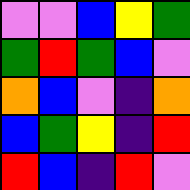[["violet", "violet", "blue", "yellow", "green"], ["green", "red", "green", "blue", "violet"], ["orange", "blue", "violet", "indigo", "orange"], ["blue", "green", "yellow", "indigo", "red"], ["red", "blue", "indigo", "red", "violet"]]